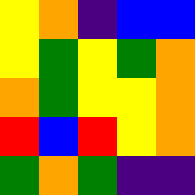[["yellow", "orange", "indigo", "blue", "blue"], ["yellow", "green", "yellow", "green", "orange"], ["orange", "green", "yellow", "yellow", "orange"], ["red", "blue", "red", "yellow", "orange"], ["green", "orange", "green", "indigo", "indigo"]]